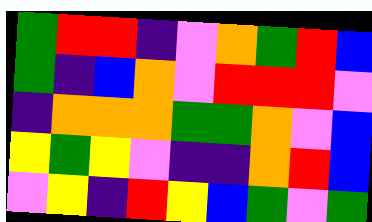[["green", "red", "red", "indigo", "violet", "orange", "green", "red", "blue"], ["green", "indigo", "blue", "orange", "violet", "red", "red", "red", "violet"], ["indigo", "orange", "orange", "orange", "green", "green", "orange", "violet", "blue"], ["yellow", "green", "yellow", "violet", "indigo", "indigo", "orange", "red", "blue"], ["violet", "yellow", "indigo", "red", "yellow", "blue", "green", "violet", "green"]]